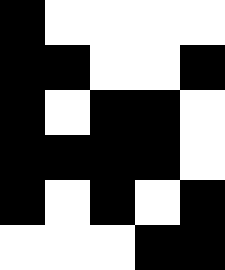[["black", "white", "white", "white", "white"], ["black", "black", "white", "white", "black"], ["black", "white", "black", "black", "white"], ["black", "black", "black", "black", "white"], ["black", "white", "black", "white", "black"], ["white", "white", "white", "black", "black"]]